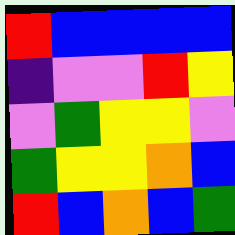[["red", "blue", "blue", "blue", "blue"], ["indigo", "violet", "violet", "red", "yellow"], ["violet", "green", "yellow", "yellow", "violet"], ["green", "yellow", "yellow", "orange", "blue"], ["red", "blue", "orange", "blue", "green"]]